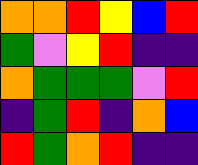[["orange", "orange", "red", "yellow", "blue", "red"], ["green", "violet", "yellow", "red", "indigo", "indigo"], ["orange", "green", "green", "green", "violet", "red"], ["indigo", "green", "red", "indigo", "orange", "blue"], ["red", "green", "orange", "red", "indigo", "indigo"]]